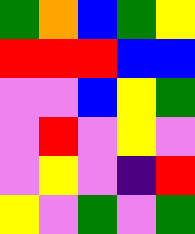[["green", "orange", "blue", "green", "yellow"], ["red", "red", "red", "blue", "blue"], ["violet", "violet", "blue", "yellow", "green"], ["violet", "red", "violet", "yellow", "violet"], ["violet", "yellow", "violet", "indigo", "red"], ["yellow", "violet", "green", "violet", "green"]]